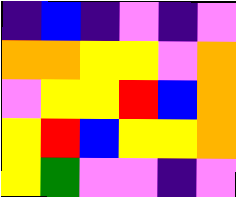[["indigo", "blue", "indigo", "violet", "indigo", "violet"], ["orange", "orange", "yellow", "yellow", "violet", "orange"], ["violet", "yellow", "yellow", "red", "blue", "orange"], ["yellow", "red", "blue", "yellow", "yellow", "orange"], ["yellow", "green", "violet", "violet", "indigo", "violet"]]